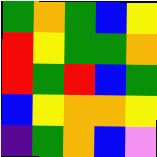[["green", "orange", "green", "blue", "yellow"], ["red", "yellow", "green", "green", "orange"], ["red", "green", "red", "blue", "green"], ["blue", "yellow", "orange", "orange", "yellow"], ["indigo", "green", "orange", "blue", "violet"]]